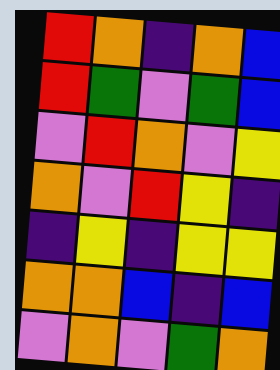[["red", "orange", "indigo", "orange", "blue"], ["red", "green", "violet", "green", "blue"], ["violet", "red", "orange", "violet", "yellow"], ["orange", "violet", "red", "yellow", "indigo"], ["indigo", "yellow", "indigo", "yellow", "yellow"], ["orange", "orange", "blue", "indigo", "blue"], ["violet", "orange", "violet", "green", "orange"]]